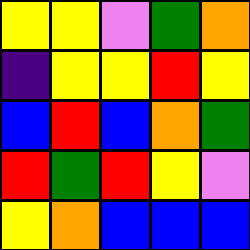[["yellow", "yellow", "violet", "green", "orange"], ["indigo", "yellow", "yellow", "red", "yellow"], ["blue", "red", "blue", "orange", "green"], ["red", "green", "red", "yellow", "violet"], ["yellow", "orange", "blue", "blue", "blue"]]